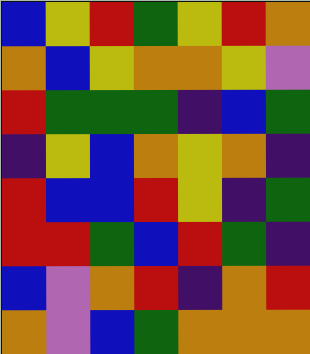[["blue", "yellow", "red", "green", "yellow", "red", "orange"], ["orange", "blue", "yellow", "orange", "orange", "yellow", "violet"], ["red", "green", "green", "green", "indigo", "blue", "green"], ["indigo", "yellow", "blue", "orange", "yellow", "orange", "indigo"], ["red", "blue", "blue", "red", "yellow", "indigo", "green"], ["red", "red", "green", "blue", "red", "green", "indigo"], ["blue", "violet", "orange", "red", "indigo", "orange", "red"], ["orange", "violet", "blue", "green", "orange", "orange", "orange"]]